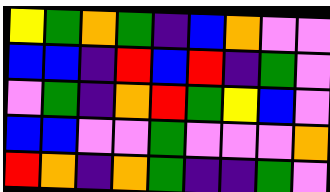[["yellow", "green", "orange", "green", "indigo", "blue", "orange", "violet", "violet"], ["blue", "blue", "indigo", "red", "blue", "red", "indigo", "green", "violet"], ["violet", "green", "indigo", "orange", "red", "green", "yellow", "blue", "violet"], ["blue", "blue", "violet", "violet", "green", "violet", "violet", "violet", "orange"], ["red", "orange", "indigo", "orange", "green", "indigo", "indigo", "green", "violet"]]